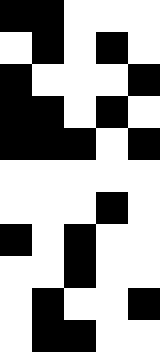[["black", "black", "white", "white", "white"], ["white", "black", "white", "black", "white"], ["black", "white", "white", "white", "black"], ["black", "black", "white", "black", "white"], ["black", "black", "black", "white", "black"], ["white", "white", "white", "white", "white"], ["white", "white", "white", "black", "white"], ["black", "white", "black", "white", "white"], ["white", "white", "black", "white", "white"], ["white", "black", "white", "white", "black"], ["white", "black", "black", "white", "white"]]